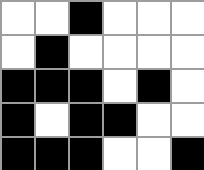[["white", "white", "black", "white", "white", "white"], ["white", "black", "white", "white", "white", "white"], ["black", "black", "black", "white", "black", "white"], ["black", "white", "black", "black", "white", "white"], ["black", "black", "black", "white", "white", "black"]]